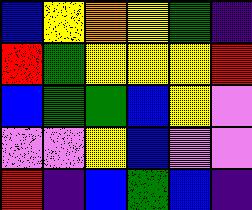[["blue", "yellow", "orange", "yellow", "green", "indigo"], ["red", "green", "yellow", "yellow", "yellow", "red"], ["blue", "green", "green", "blue", "yellow", "violet"], ["violet", "violet", "yellow", "blue", "violet", "violet"], ["red", "indigo", "blue", "green", "blue", "indigo"]]